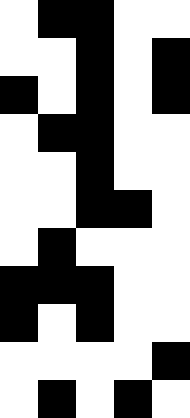[["white", "black", "black", "white", "white"], ["white", "white", "black", "white", "black"], ["black", "white", "black", "white", "black"], ["white", "black", "black", "white", "white"], ["white", "white", "black", "white", "white"], ["white", "white", "black", "black", "white"], ["white", "black", "white", "white", "white"], ["black", "black", "black", "white", "white"], ["black", "white", "black", "white", "white"], ["white", "white", "white", "white", "black"], ["white", "black", "white", "black", "white"]]